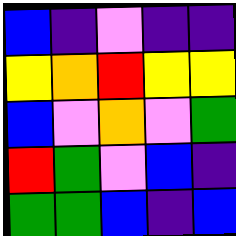[["blue", "indigo", "violet", "indigo", "indigo"], ["yellow", "orange", "red", "yellow", "yellow"], ["blue", "violet", "orange", "violet", "green"], ["red", "green", "violet", "blue", "indigo"], ["green", "green", "blue", "indigo", "blue"]]